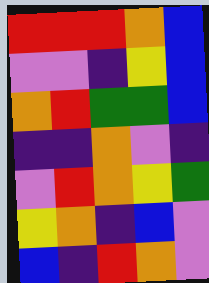[["red", "red", "red", "orange", "blue"], ["violet", "violet", "indigo", "yellow", "blue"], ["orange", "red", "green", "green", "blue"], ["indigo", "indigo", "orange", "violet", "indigo"], ["violet", "red", "orange", "yellow", "green"], ["yellow", "orange", "indigo", "blue", "violet"], ["blue", "indigo", "red", "orange", "violet"]]